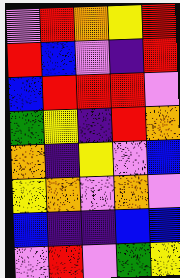[["violet", "red", "orange", "yellow", "red"], ["red", "blue", "violet", "indigo", "red"], ["blue", "red", "red", "red", "violet"], ["green", "yellow", "indigo", "red", "orange"], ["orange", "indigo", "yellow", "violet", "blue"], ["yellow", "orange", "violet", "orange", "violet"], ["blue", "indigo", "indigo", "blue", "blue"], ["violet", "red", "violet", "green", "yellow"]]